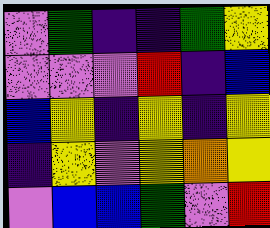[["violet", "green", "indigo", "indigo", "green", "yellow"], ["violet", "violet", "violet", "red", "indigo", "blue"], ["blue", "yellow", "indigo", "yellow", "indigo", "yellow"], ["indigo", "yellow", "violet", "yellow", "orange", "yellow"], ["violet", "blue", "blue", "green", "violet", "red"]]